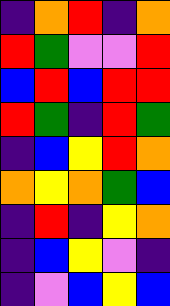[["indigo", "orange", "red", "indigo", "orange"], ["red", "green", "violet", "violet", "red"], ["blue", "red", "blue", "red", "red"], ["red", "green", "indigo", "red", "green"], ["indigo", "blue", "yellow", "red", "orange"], ["orange", "yellow", "orange", "green", "blue"], ["indigo", "red", "indigo", "yellow", "orange"], ["indigo", "blue", "yellow", "violet", "indigo"], ["indigo", "violet", "blue", "yellow", "blue"]]